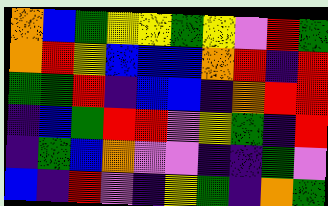[["orange", "blue", "green", "yellow", "yellow", "green", "yellow", "violet", "red", "green"], ["orange", "red", "yellow", "blue", "blue", "blue", "orange", "red", "indigo", "red"], ["green", "green", "red", "indigo", "blue", "blue", "indigo", "orange", "red", "red"], ["indigo", "blue", "green", "red", "red", "violet", "yellow", "green", "indigo", "red"], ["indigo", "green", "blue", "orange", "violet", "violet", "indigo", "indigo", "green", "violet"], ["blue", "indigo", "red", "violet", "indigo", "yellow", "green", "indigo", "orange", "green"]]